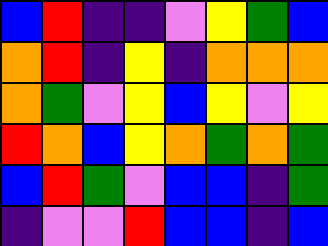[["blue", "red", "indigo", "indigo", "violet", "yellow", "green", "blue"], ["orange", "red", "indigo", "yellow", "indigo", "orange", "orange", "orange"], ["orange", "green", "violet", "yellow", "blue", "yellow", "violet", "yellow"], ["red", "orange", "blue", "yellow", "orange", "green", "orange", "green"], ["blue", "red", "green", "violet", "blue", "blue", "indigo", "green"], ["indigo", "violet", "violet", "red", "blue", "blue", "indigo", "blue"]]